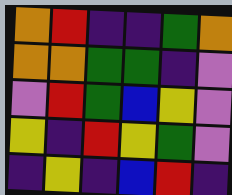[["orange", "red", "indigo", "indigo", "green", "orange"], ["orange", "orange", "green", "green", "indigo", "violet"], ["violet", "red", "green", "blue", "yellow", "violet"], ["yellow", "indigo", "red", "yellow", "green", "violet"], ["indigo", "yellow", "indigo", "blue", "red", "indigo"]]